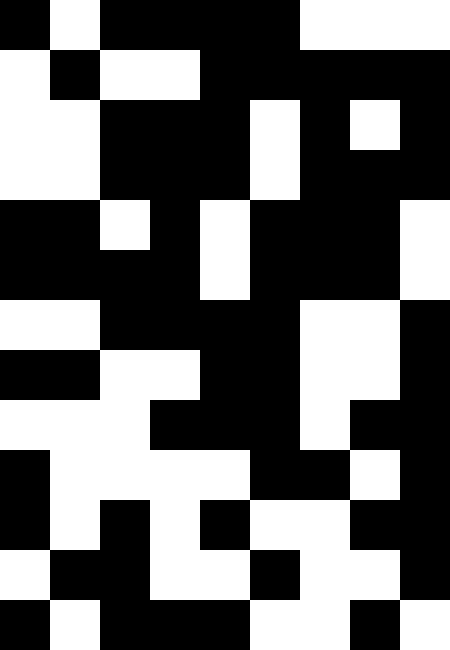[["black", "white", "black", "black", "black", "black", "white", "white", "white"], ["white", "black", "white", "white", "black", "black", "black", "black", "black"], ["white", "white", "black", "black", "black", "white", "black", "white", "black"], ["white", "white", "black", "black", "black", "white", "black", "black", "black"], ["black", "black", "white", "black", "white", "black", "black", "black", "white"], ["black", "black", "black", "black", "white", "black", "black", "black", "white"], ["white", "white", "black", "black", "black", "black", "white", "white", "black"], ["black", "black", "white", "white", "black", "black", "white", "white", "black"], ["white", "white", "white", "black", "black", "black", "white", "black", "black"], ["black", "white", "white", "white", "white", "black", "black", "white", "black"], ["black", "white", "black", "white", "black", "white", "white", "black", "black"], ["white", "black", "black", "white", "white", "black", "white", "white", "black"], ["black", "white", "black", "black", "black", "white", "white", "black", "white"]]